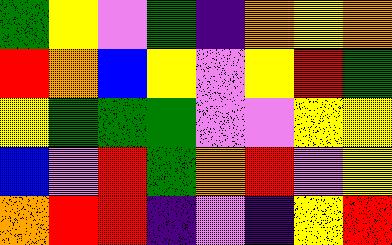[["green", "yellow", "violet", "green", "indigo", "orange", "yellow", "orange"], ["red", "orange", "blue", "yellow", "violet", "yellow", "red", "green"], ["yellow", "green", "green", "green", "violet", "violet", "yellow", "yellow"], ["blue", "violet", "red", "green", "orange", "red", "violet", "yellow"], ["orange", "red", "red", "indigo", "violet", "indigo", "yellow", "red"]]